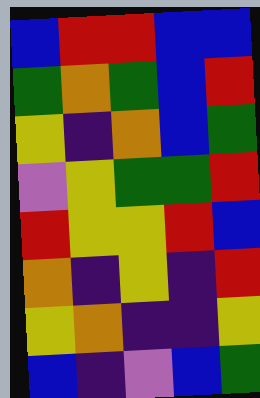[["blue", "red", "red", "blue", "blue"], ["green", "orange", "green", "blue", "red"], ["yellow", "indigo", "orange", "blue", "green"], ["violet", "yellow", "green", "green", "red"], ["red", "yellow", "yellow", "red", "blue"], ["orange", "indigo", "yellow", "indigo", "red"], ["yellow", "orange", "indigo", "indigo", "yellow"], ["blue", "indigo", "violet", "blue", "green"]]